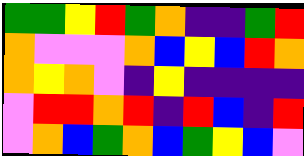[["green", "green", "yellow", "red", "green", "orange", "indigo", "indigo", "green", "red"], ["orange", "violet", "violet", "violet", "orange", "blue", "yellow", "blue", "red", "orange"], ["orange", "yellow", "orange", "violet", "indigo", "yellow", "indigo", "indigo", "indigo", "indigo"], ["violet", "red", "red", "orange", "red", "indigo", "red", "blue", "indigo", "red"], ["violet", "orange", "blue", "green", "orange", "blue", "green", "yellow", "blue", "violet"]]